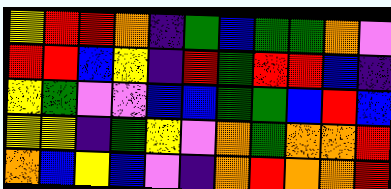[["yellow", "red", "red", "orange", "indigo", "green", "blue", "green", "green", "orange", "violet"], ["red", "red", "blue", "yellow", "indigo", "red", "green", "red", "red", "blue", "indigo"], ["yellow", "green", "violet", "violet", "blue", "blue", "green", "green", "blue", "red", "blue"], ["yellow", "yellow", "indigo", "green", "yellow", "violet", "orange", "green", "orange", "orange", "red"], ["orange", "blue", "yellow", "blue", "violet", "indigo", "orange", "red", "orange", "orange", "red"]]